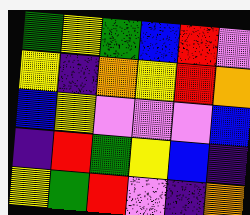[["green", "yellow", "green", "blue", "red", "violet"], ["yellow", "indigo", "orange", "yellow", "red", "orange"], ["blue", "yellow", "violet", "violet", "violet", "blue"], ["indigo", "red", "green", "yellow", "blue", "indigo"], ["yellow", "green", "red", "violet", "indigo", "orange"]]